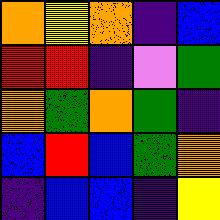[["orange", "yellow", "orange", "indigo", "blue"], ["red", "red", "indigo", "violet", "green"], ["orange", "green", "orange", "green", "indigo"], ["blue", "red", "blue", "green", "orange"], ["indigo", "blue", "blue", "indigo", "yellow"]]